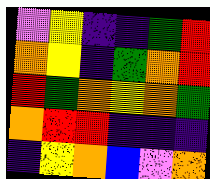[["violet", "yellow", "indigo", "indigo", "green", "red"], ["orange", "yellow", "indigo", "green", "orange", "red"], ["red", "green", "orange", "yellow", "orange", "green"], ["orange", "red", "red", "indigo", "indigo", "indigo"], ["indigo", "yellow", "orange", "blue", "violet", "orange"]]